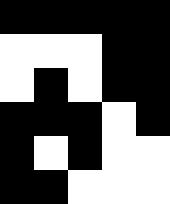[["black", "black", "black", "black", "black"], ["white", "white", "white", "black", "black"], ["white", "black", "white", "black", "black"], ["black", "black", "black", "white", "black"], ["black", "white", "black", "white", "white"], ["black", "black", "white", "white", "white"]]